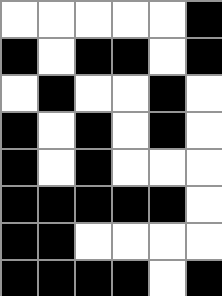[["white", "white", "white", "white", "white", "black"], ["black", "white", "black", "black", "white", "black"], ["white", "black", "white", "white", "black", "white"], ["black", "white", "black", "white", "black", "white"], ["black", "white", "black", "white", "white", "white"], ["black", "black", "black", "black", "black", "white"], ["black", "black", "white", "white", "white", "white"], ["black", "black", "black", "black", "white", "black"]]